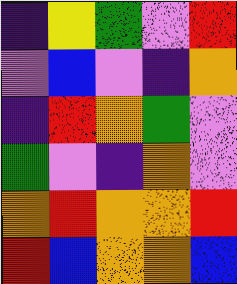[["indigo", "yellow", "green", "violet", "red"], ["violet", "blue", "violet", "indigo", "orange"], ["indigo", "red", "orange", "green", "violet"], ["green", "violet", "indigo", "orange", "violet"], ["orange", "red", "orange", "orange", "red"], ["red", "blue", "orange", "orange", "blue"]]